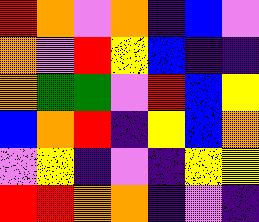[["red", "orange", "violet", "orange", "indigo", "blue", "violet"], ["orange", "violet", "red", "yellow", "blue", "indigo", "indigo"], ["orange", "green", "green", "violet", "red", "blue", "yellow"], ["blue", "orange", "red", "indigo", "yellow", "blue", "orange"], ["violet", "yellow", "indigo", "violet", "indigo", "yellow", "yellow"], ["red", "red", "orange", "orange", "indigo", "violet", "indigo"]]